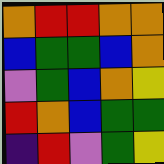[["orange", "red", "red", "orange", "orange"], ["blue", "green", "green", "blue", "orange"], ["violet", "green", "blue", "orange", "yellow"], ["red", "orange", "blue", "green", "green"], ["indigo", "red", "violet", "green", "yellow"]]